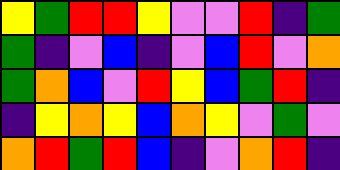[["yellow", "green", "red", "red", "yellow", "violet", "violet", "red", "indigo", "green"], ["green", "indigo", "violet", "blue", "indigo", "violet", "blue", "red", "violet", "orange"], ["green", "orange", "blue", "violet", "red", "yellow", "blue", "green", "red", "indigo"], ["indigo", "yellow", "orange", "yellow", "blue", "orange", "yellow", "violet", "green", "violet"], ["orange", "red", "green", "red", "blue", "indigo", "violet", "orange", "red", "indigo"]]